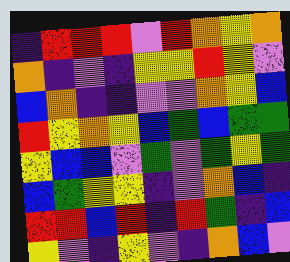[["indigo", "red", "red", "red", "violet", "red", "orange", "yellow", "orange"], ["orange", "indigo", "violet", "indigo", "yellow", "yellow", "red", "yellow", "violet"], ["blue", "orange", "indigo", "indigo", "violet", "violet", "orange", "yellow", "blue"], ["red", "yellow", "orange", "yellow", "blue", "green", "blue", "green", "green"], ["yellow", "blue", "blue", "violet", "green", "violet", "green", "yellow", "green"], ["blue", "green", "yellow", "yellow", "indigo", "violet", "orange", "blue", "indigo"], ["red", "red", "blue", "red", "indigo", "red", "green", "indigo", "blue"], ["yellow", "violet", "indigo", "yellow", "violet", "indigo", "orange", "blue", "violet"]]